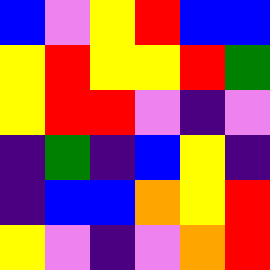[["blue", "violet", "yellow", "red", "blue", "blue"], ["yellow", "red", "yellow", "yellow", "red", "green"], ["yellow", "red", "red", "violet", "indigo", "violet"], ["indigo", "green", "indigo", "blue", "yellow", "indigo"], ["indigo", "blue", "blue", "orange", "yellow", "red"], ["yellow", "violet", "indigo", "violet", "orange", "red"]]